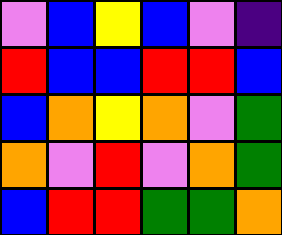[["violet", "blue", "yellow", "blue", "violet", "indigo"], ["red", "blue", "blue", "red", "red", "blue"], ["blue", "orange", "yellow", "orange", "violet", "green"], ["orange", "violet", "red", "violet", "orange", "green"], ["blue", "red", "red", "green", "green", "orange"]]